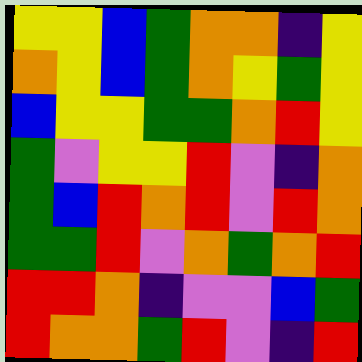[["yellow", "yellow", "blue", "green", "orange", "orange", "indigo", "yellow"], ["orange", "yellow", "blue", "green", "orange", "yellow", "green", "yellow"], ["blue", "yellow", "yellow", "green", "green", "orange", "red", "yellow"], ["green", "violet", "yellow", "yellow", "red", "violet", "indigo", "orange"], ["green", "blue", "red", "orange", "red", "violet", "red", "orange"], ["green", "green", "red", "violet", "orange", "green", "orange", "red"], ["red", "red", "orange", "indigo", "violet", "violet", "blue", "green"], ["red", "orange", "orange", "green", "red", "violet", "indigo", "red"]]